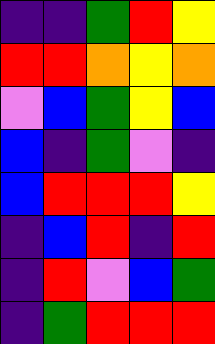[["indigo", "indigo", "green", "red", "yellow"], ["red", "red", "orange", "yellow", "orange"], ["violet", "blue", "green", "yellow", "blue"], ["blue", "indigo", "green", "violet", "indigo"], ["blue", "red", "red", "red", "yellow"], ["indigo", "blue", "red", "indigo", "red"], ["indigo", "red", "violet", "blue", "green"], ["indigo", "green", "red", "red", "red"]]